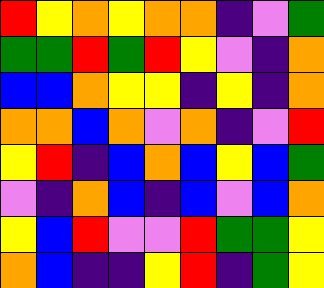[["red", "yellow", "orange", "yellow", "orange", "orange", "indigo", "violet", "green"], ["green", "green", "red", "green", "red", "yellow", "violet", "indigo", "orange"], ["blue", "blue", "orange", "yellow", "yellow", "indigo", "yellow", "indigo", "orange"], ["orange", "orange", "blue", "orange", "violet", "orange", "indigo", "violet", "red"], ["yellow", "red", "indigo", "blue", "orange", "blue", "yellow", "blue", "green"], ["violet", "indigo", "orange", "blue", "indigo", "blue", "violet", "blue", "orange"], ["yellow", "blue", "red", "violet", "violet", "red", "green", "green", "yellow"], ["orange", "blue", "indigo", "indigo", "yellow", "red", "indigo", "green", "yellow"]]